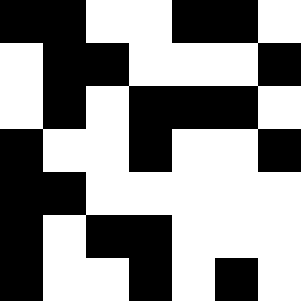[["black", "black", "white", "white", "black", "black", "white"], ["white", "black", "black", "white", "white", "white", "black"], ["white", "black", "white", "black", "black", "black", "white"], ["black", "white", "white", "black", "white", "white", "black"], ["black", "black", "white", "white", "white", "white", "white"], ["black", "white", "black", "black", "white", "white", "white"], ["black", "white", "white", "black", "white", "black", "white"]]